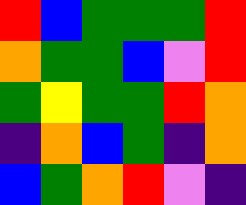[["red", "blue", "green", "green", "green", "red"], ["orange", "green", "green", "blue", "violet", "red"], ["green", "yellow", "green", "green", "red", "orange"], ["indigo", "orange", "blue", "green", "indigo", "orange"], ["blue", "green", "orange", "red", "violet", "indigo"]]